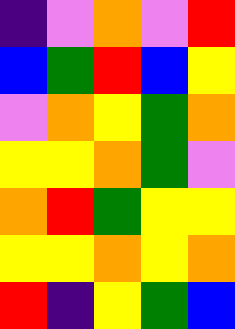[["indigo", "violet", "orange", "violet", "red"], ["blue", "green", "red", "blue", "yellow"], ["violet", "orange", "yellow", "green", "orange"], ["yellow", "yellow", "orange", "green", "violet"], ["orange", "red", "green", "yellow", "yellow"], ["yellow", "yellow", "orange", "yellow", "orange"], ["red", "indigo", "yellow", "green", "blue"]]